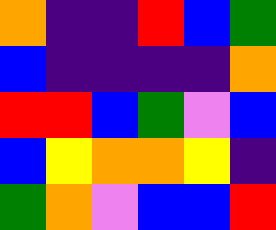[["orange", "indigo", "indigo", "red", "blue", "green"], ["blue", "indigo", "indigo", "indigo", "indigo", "orange"], ["red", "red", "blue", "green", "violet", "blue"], ["blue", "yellow", "orange", "orange", "yellow", "indigo"], ["green", "orange", "violet", "blue", "blue", "red"]]